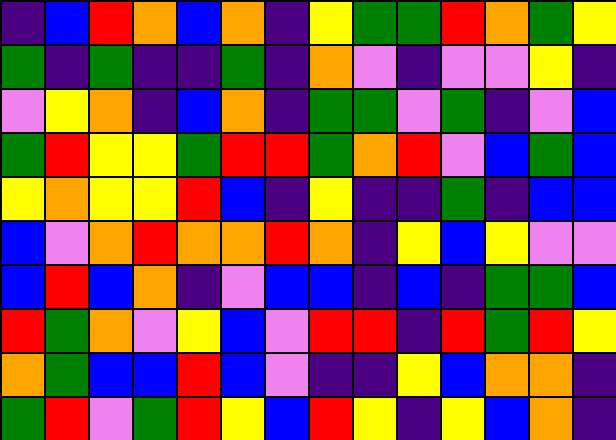[["indigo", "blue", "red", "orange", "blue", "orange", "indigo", "yellow", "green", "green", "red", "orange", "green", "yellow"], ["green", "indigo", "green", "indigo", "indigo", "green", "indigo", "orange", "violet", "indigo", "violet", "violet", "yellow", "indigo"], ["violet", "yellow", "orange", "indigo", "blue", "orange", "indigo", "green", "green", "violet", "green", "indigo", "violet", "blue"], ["green", "red", "yellow", "yellow", "green", "red", "red", "green", "orange", "red", "violet", "blue", "green", "blue"], ["yellow", "orange", "yellow", "yellow", "red", "blue", "indigo", "yellow", "indigo", "indigo", "green", "indigo", "blue", "blue"], ["blue", "violet", "orange", "red", "orange", "orange", "red", "orange", "indigo", "yellow", "blue", "yellow", "violet", "violet"], ["blue", "red", "blue", "orange", "indigo", "violet", "blue", "blue", "indigo", "blue", "indigo", "green", "green", "blue"], ["red", "green", "orange", "violet", "yellow", "blue", "violet", "red", "red", "indigo", "red", "green", "red", "yellow"], ["orange", "green", "blue", "blue", "red", "blue", "violet", "indigo", "indigo", "yellow", "blue", "orange", "orange", "indigo"], ["green", "red", "violet", "green", "red", "yellow", "blue", "red", "yellow", "indigo", "yellow", "blue", "orange", "indigo"]]